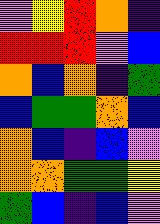[["violet", "yellow", "red", "orange", "indigo"], ["red", "red", "red", "violet", "blue"], ["orange", "blue", "orange", "indigo", "green"], ["blue", "green", "green", "orange", "blue"], ["orange", "blue", "indigo", "blue", "violet"], ["orange", "orange", "green", "green", "yellow"], ["green", "blue", "indigo", "blue", "violet"]]